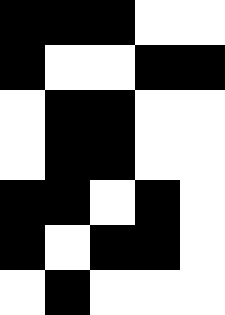[["black", "black", "black", "white", "white"], ["black", "white", "white", "black", "black"], ["white", "black", "black", "white", "white"], ["white", "black", "black", "white", "white"], ["black", "black", "white", "black", "white"], ["black", "white", "black", "black", "white"], ["white", "black", "white", "white", "white"]]